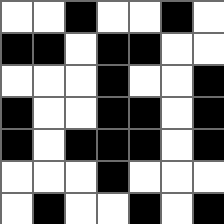[["white", "white", "black", "white", "white", "black", "white"], ["black", "black", "white", "black", "black", "white", "white"], ["white", "white", "white", "black", "white", "white", "black"], ["black", "white", "white", "black", "black", "white", "black"], ["black", "white", "black", "black", "black", "white", "black"], ["white", "white", "white", "black", "white", "white", "white"], ["white", "black", "white", "white", "black", "white", "black"]]